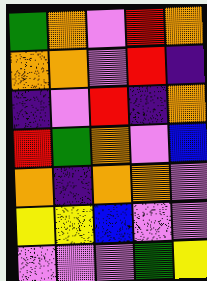[["green", "orange", "violet", "red", "orange"], ["orange", "orange", "violet", "red", "indigo"], ["indigo", "violet", "red", "indigo", "orange"], ["red", "green", "orange", "violet", "blue"], ["orange", "indigo", "orange", "orange", "violet"], ["yellow", "yellow", "blue", "violet", "violet"], ["violet", "violet", "violet", "green", "yellow"]]